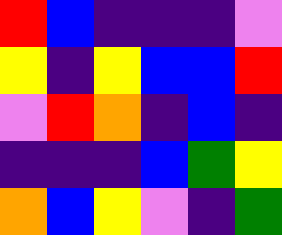[["red", "blue", "indigo", "indigo", "indigo", "violet"], ["yellow", "indigo", "yellow", "blue", "blue", "red"], ["violet", "red", "orange", "indigo", "blue", "indigo"], ["indigo", "indigo", "indigo", "blue", "green", "yellow"], ["orange", "blue", "yellow", "violet", "indigo", "green"]]